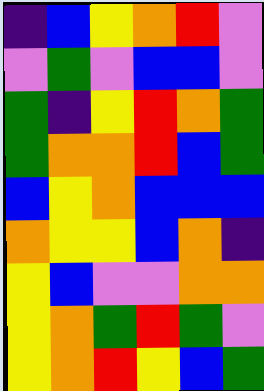[["indigo", "blue", "yellow", "orange", "red", "violet"], ["violet", "green", "violet", "blue", "blue", "violet"], ["green", "indigo", "yellow", "red", "orange", "green"], ["green", "orange", "orange", "red", "blue", "green"], ["blue", "yellow", "orange", "blue", "blue", "blue"], ["orange", "yellow", "yellow", "blue", "orange", "indigo"], ["yellow", "blue", "violet", "violet", "orange", "orange"], ["yellow", "orange", "green", "red", "green", "violet"], ["yellow", "orange", "red", "yellow", "blue", "green"]]